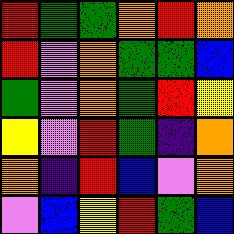[["red", "green", "green", "orange", "red", "orange"], ["red", "violet", "orange", "green", "green", "blue"], ["green", "violet", "orange", "green", "red", "yellow"], ["yellow", "violet", "red", "green", "indigo", "orange"], ["orange", "indigo", "red", "blue", "violet", "orange"], ["violet", "blue", "yellow", "red", "green", "blue"]]